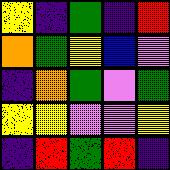[["yellow", "indigo", "green", "indigo", "red"], ["orange", "green", "yellow", "blue", "violet"], ["indigo", "orange", "green", "violet", "green"], ["yellow", "yellow", "violet", "violet", "yellow"], ["indigo", "red", "green", "red", "indigo"]]